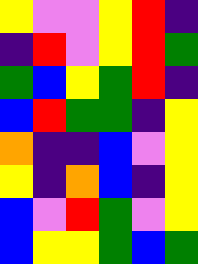[["yellow", "violet", "violet", "yellow", "red", "indigo"], ["indigo", "red", "violet", "yellow", "red", "green"], ["green", "blue", "yellow", "green", "red", "indigo"], ["blue", "red", "green", "green", "indigo", "yellow"], ["orange", "indigo", "indigo", "blue", "violet", "yellow"], ["yellow", "indigo", "orange", "blue", "indigo", "yellow"], ["blue", "violet", "red", "green", "violet", "yellow"], ["blue", "yellow", "yellow", "green", "blue", "green"]]